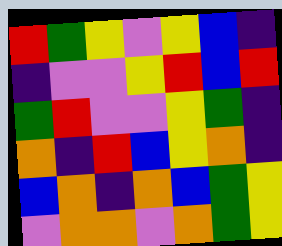[["red", "green", "yellow", "violet", "yellow", "blue", "indigo"], ["indigo", "violet", "violet", "yellow", "red", "blue", "red"], ["green", "red", "violet", "violet", "yellow", "green", "indigo"], ["orange", "indigo", "red", "blue", "yellow", "orange", "indigo"], ["blue", "orange", "indigo", "orange", "blue", "green", "yellow"], ["violet", "orange", "orange", "violet", "orange", "green", "yellow"]]